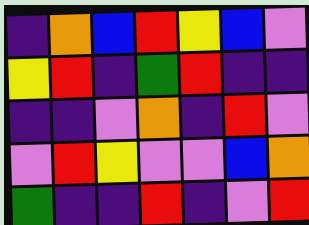[["indigo", "orange", "blue", "red", "yellow", "blue", "violet"], ["yellow", "red", "indigo", "green", "red", "indigo", "indigo"], ["indigo", "indigo", "violet", "orange", "indigo", "red", "violet"], ["violet", "red", "yellow", "violet", "violet", "blue", "orange"], ["green", "indigo", "indigo", "red", "indigo", "violet", "red"]]